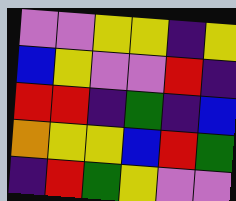[["violet", "violet", "yellow", "yellow", "indigo", "yellow"], ["blue", "yellow", "violet", "violet", "red", "indigo"], ["red", "red", "indigo", "green", "indigo", "blue"], ["orange", "yellow", "yellow", "blue", "red", "green"], ["indigo", "red", "green", "yellow", "violet", "violet"]]